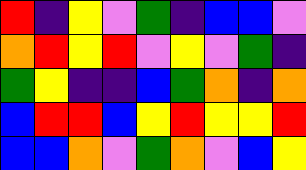[["red", "indigo", "yellow", "violet", "green", "indigo", "blue", "blue", "violet"], ["orange", "red", "yellow", "red", "violet", "yellow", "violet", "green", "indigo"], ["green", "yellow", "indigo", "indigo", "blue", "green", "orange", "indigo", "orange"], ["blue", "red", "red", "blue", "yellow", "red", "yellow", "yellow", "red"], ["blue", "blue", "orange", "violet", "green", "orange", "violet", "blue", "yellow"]]